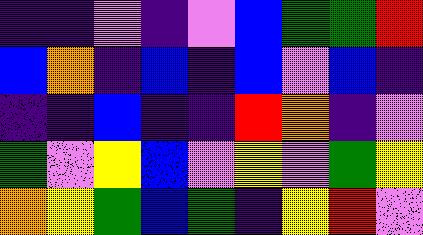[["indigo", "indigo", "violet", "indigo", "violet", "blue", "green", "green", "red"], ["blue", "orange", "indigo", "blue", "indigo", "blue", "violet", "blue", "indigo"], ["indigo", "indigo", "blue", "indigo", "indigo", "red", "orange", "indigo", "violet"], ["green", "violet", "yellow", "blue", "violet", "yellow", "violet", "green", "yellow"], ["orange", "yellow", "green", "blue", "green", "indigo", "yellow", "red", "violet"]]